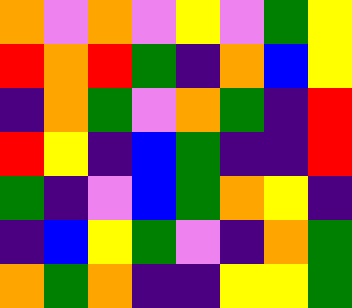[["orange", "violet", "orange", "violet", "yellow", "violet", "green", "yellow"], ["red", "orange", "red", "green", "indigo", "orange", "blue", "yellow"], ["indigo", "orange", "green", "violet", "orange", "green", "indigo", "red"], ["red", "yellow", "indigo", "blue", "green", "indigo", "indigo", "red"], ["green", "indigo", "violet", "blue", "green", "orange", "yellow", "indigo"], ["indigo", "blue", "yellow", "green", "violet", "indigo", "orange", "green"], ["orange", "green", "orange", "indigo", "indigo", "yellow", "yellow", "green"]]